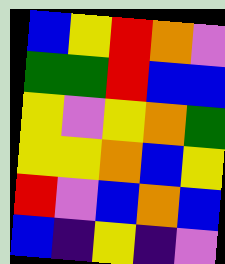[["blue", "yellow", "red", "orange", "violet"], ["green", "green", "red", "blue", "blue"], ["yellow", "violet", "yellow", "orange", "green"], ["yellow", "yellow", "orange", "blue", "yellow"], ["red", "violet", "blue", "orange", "blue"], ["blue", "indigo", "yellow", "indigo", "violet"]]